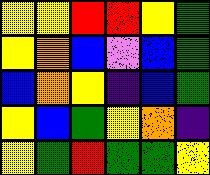[["yellow", "yellow", "red", "red", "yellow", "green"], ["yellow", "orange", "blue", "violet", "blue", "green"], ["blue", "orange", "yellow", "indigo", "blue", "green"], ["yellow", "blue", "green", "yellow", "orange", "indigo"], ["yellow", "green", "red", "green", "green", "yellow"]]